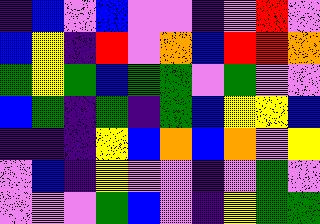[["indigo", "blue", "violet", "blue", "violet", "violet", "indigo", "violet", "red", "violet"], ["blue", "yellow", "indigo", "red", "violet", "orange", "blue", "red", "red", "orange"], ["green", "yellow", "green", "blue", "green", "green", "violet", "green", "violet", "violet"], ["blue", "green", "indigo", "green", "indigo", "green", "blue", "yellow", "yellow", "blue"], ["indigo", "indigo", "indigo", "yellow", "blue", "orange", "blue", "orange", "violet", "yellow"], ["violet", "blue", "indigo", "yellow", "violet", "violet", "indigo", "violet", "green", "violet"], ["violet", "violet", "violet", "green", "blue", "violet", "indigo", "yellow", "green", "green"]]